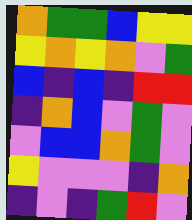[["orange", "green", "green", "blue", "yellow", "yellow"], ["yellow", "orange", "yellow", "orange", "violet", "green"], ["blue", "indigo", "blue", "indigo", "red", "red"], ["indigo", "orange", "blue", "violet", "green", "violet"], ["violet", "blue", "blue", "orange", "green", "violet"], ["yellow", "violet", "violet", "violet", "indigo", "orange"], ["indigo", "violet", "indigo", "green", "red", "violet"]]